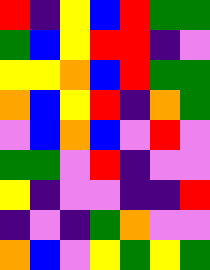[["red", "indigo", "yellow", "blue", "red", "green", "green"], ["green", "blue", "yellow", "red", "red", "indigo", "violet"], ["yellow", "yellow", "orange", "blue", "red", "green", "green"], ["orange", "blue", "yellow", "red", "indigo", "orange", "green"], ["violet", "blue", "orange", "blue", "violet", "red", "violet"], ["green", "green", "violet", "red", "indigo", "violet", "violet"], ["yellow", "indigo", "violet", "violet", "indigo", "indigo", "red"], ["indigo", "violet", "indigo", "green", "orange", "violet", "violet"], ["orange", "blue", "violet", "yellow", "green", "yellow", "green"]]